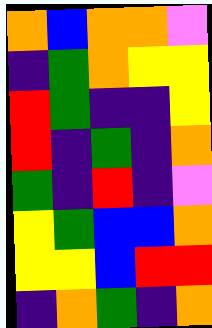[["orange", "blue", "orange", "orange", "violet"], ["indigo", "green", "orange", "yellow", "yellow"], ["red", "green", "indigo", "indigo", "yellow"], ["red", "indigo", "green", "indigo", "orange"], ["green", "indigo", "red", "indigo", "violet"], ["yellow", "green", "blue", "blue", "orange"], ["yellow", "yellow", "blue", "red", "red"], ["indigo", "orange", "green", "indigo", "orange"]]